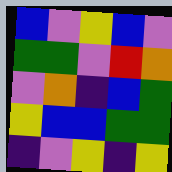[["blue", "violet", "yellow", "blue", "violet"], ["green", "green", "violet", "red", "orange"], ["violet", "orange", "indigo", "blue", "green"], ["yellow", "blue", "blue", "green", "green"], ["indigo", "violet", "yellow", "indigo", "yellow"]]